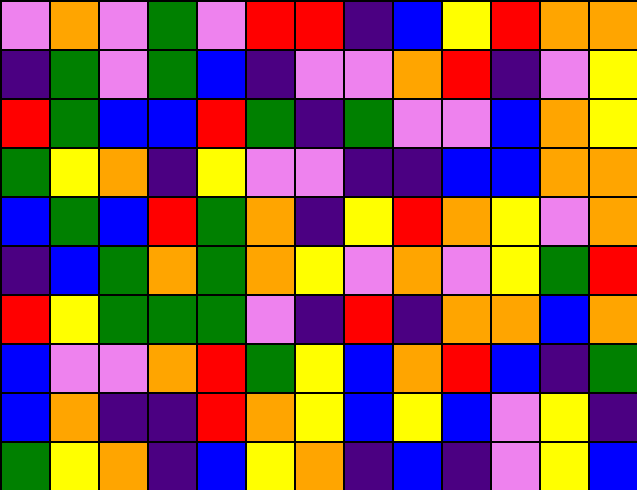[["violet", "orange", "violet", "green", "violet", "red", "red", "indigo", "blue", "yellow", "red", "orange", "orange"], ["indigo", "green", "violet", "green", "blue", "indigo", "violet", "violet", "orange", "red", "indigo", "violet", "yellow"], ["red", "green", "blue", "blue", "red", "green", "indigo", "green", "violet", "violet", "blue", "orange", "yellow"], ["green", "yellow", "orange", "indigo", "yellow", "violet", "violet", "indigo", "indigo", "blue", "blue", "orange", "orange"], ["blue", "green", "blue", "red", "green", "orange", "indigo", "yellow", "red", "orange", "yellow", "violet", "orange"], ["indigo", "blue", "green", "orange", "green", "orange", "yellow", "violet", "orange", "violet", "yellow", "green", "red"], ["red", "yellow", "green", "green", "green", "violet", "indigo", "red", "indigo", "orange", "orange", "blue", "orange"], ["blue", "violet", "violet", "orange", "red", "green", "yellow", "blue", "orange", "red", "blue", "indigo", "green"], ["blue", "orange", "indigo", "indigo", "red", "orange", "yellow", "blue", "yellow", "blue", "violet", "yellow", "indigo"], ["green", "yellow", "orange", "indigo", "blue", "yellow", "orange", "indigo", "blue", "indigo", "violet", "yellow", "blue"]]